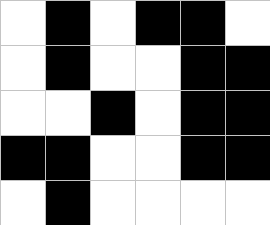[["white", "black", "white", "black", "black", "white"], ["white", "black", "white", "white", "black", "black"], ["white", "white", "black", "white", "black", "black"], ["black", "black", "white", "white", "black", "black"], ["white", "black", "white", "white", "white", "white"]]